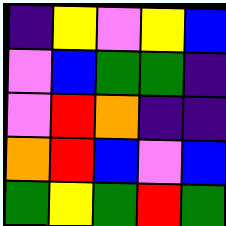[["indigo", "yellow", "violet", "yellow", "blue"], ["violet", "blue", "green", "green", "indigo"], ["violet", "red", "orange", "indigo", "indigo"], ["orange", "red", "blue", "violet", "blue"], ["green", "yellow", "green", "red", "green"]]